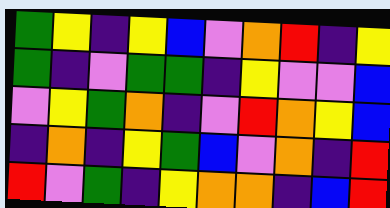[["green", "yellow", "indigo", "yellow", "blue", "violet", "orange", "red", "indigo", "yellow"], ["green", "indigo", "violet", "green", "green", "indigo", "yellow", "violet", "violet", "blue"], ["violet", "yellow", "green", "orange", "indigo", "violet", "red", "orange", "yellow", "blue"], ["indigo", "orange", "indigo", "yellow", "green", "blue", "violet", "orange", "indigo", "red"], ["red", "violet", "green", "indigo", "yellow", "orange", "orange", "indigo", "blue", "red"]]